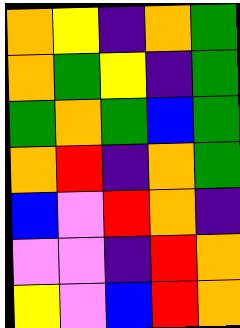[["orange", "yellow", "indigo", "orange", "green"], ["orange", "green", "yellow", "indigo", "green"], ["green", "orange", "green", "blue", "green"], ["orange", "red", "indigo", "orange", "green"], ["blue", "violet", "red", "orange", "indigo"], ["violet", "violet", "indigo", "red", "orange"], ["yellow", "violet", "blue", "red", "orange"]]